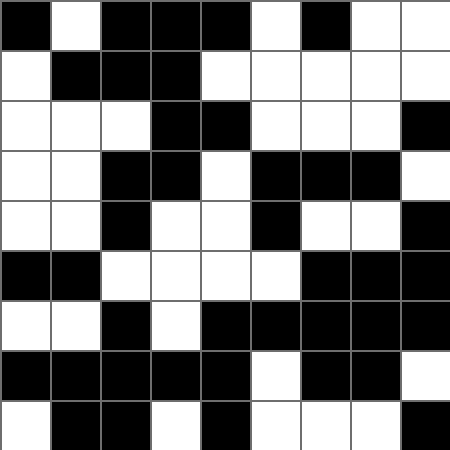[["black", "white", "black", "black", "black", "white", "black", "white", "white"], ["white", "black", "black", "black", "white", "white", "white", "white", "white"], ["white", "white", "white", "black", "black", "white", "white", "white", "black"], ["white", "white", "black", "black", "white", "black", "black", "black", "white"], ["white", "white", "black", "white", "white", "black", "white", "white", "black"], ["black", "black", "white", "white", "white", "white", "black", "black", "black"], ["white", "white", "black", "white", "black", "black", "black", "black", "black"], ["black", "black", "black", "black", "black", "white", "black", "black", "white"], ["white", "black", "black", "white", "black", "white", "white", "white", "black"]]